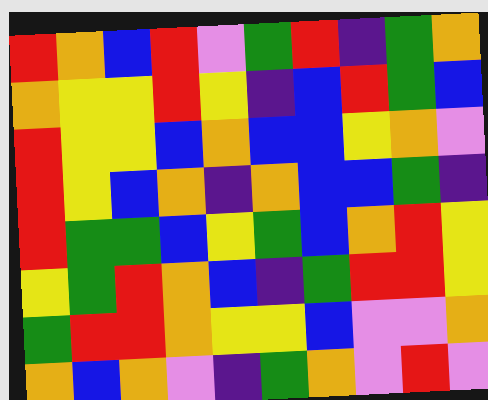[["red", "orange", "blue", "red", "violet", "green", "red", "indigo", "green", "orange"], ["orange", "yellow", "yellow", "red", "yellow", "indigo", "blue", "red", "green", "blue"], ["red", "yellow", "yellow", "blue", "orange", "blue", "blue", "yellow", "orange", "violet"], ["red", "yellow", "blue", "orange", "indigo", "orange", "blue", "blue", "green", "indigo"], ["red", "green", "green", "blue", "yellow", "green", "blue", "orange", "red", "yellow"], ["yellow", "green", "red", "orange", "blue", "indigo", "green", "red", "red", "yellow"], ["green", "red", "red", "orange", "yellow", "yellow", "blue", "violet", "violet", "orange"], ["orange", "blue", "orange", "violet", "indigo", "green", "orange", "violet", "red", "violet"]]